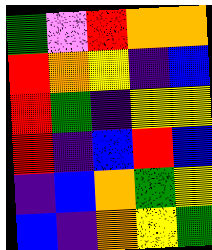[["green", "violet", "red", "orange", "orange"], ["red", "orange", "yellow", "indigo", "blue"], ["red", "green", "indigo", "yellow", "yellow"], ["red", "indigo", "blue", "red", "blue"], ["indigo", "blue", "orange", "green", "yellow"], ["blue", "indigo", "orange", "yellow", "green"]]